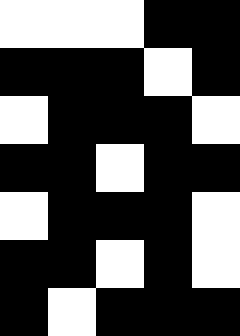[["white", "white", "white", "black", "black"], ["black", "black", "black", "white", "black"], ["white", "black", "black", "black", "white"], ["black", "black", "white", "black", "black"], ["white", "black", "black", "black", "white"], ["black", "black", "white", "black", "white"], ["black", "white", "black", "black", "black"]]